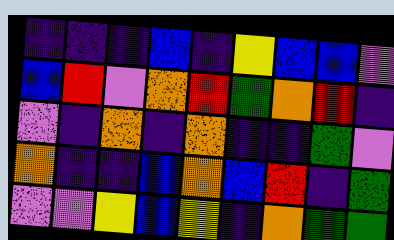[["indigo", "indigo", "indigo", "blue", "indigo", "yellow", "blue", "blue", "violet"], ["blue", "red", "violet", "orange", "red", "green", "orange", "red", "indigo"], ["violet", "indigo", "orange", "indigo", "orange", "indigo", "indigo", "green", "violet"], ["orange", "indigo", "indigo", "blue", "orange", "blue", "red", "indigo", "green"], ["violet", "violet", "yellow", "blue", "yellow", "indigo", "orange", "green", "green"]]